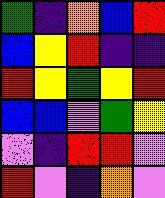[["green", "indigo", "orange", "blue", "red"], ["blue", "yellow", "red", "indigo", "indigo"], ["red", "yellow", "green", "yellow", "red"], ["blue", "blue", "violet", "green", "yellow"], ["violet", "indigo", "red", "red", "violet"], ["red", "violet", "indigo", "orange", "violet"]]